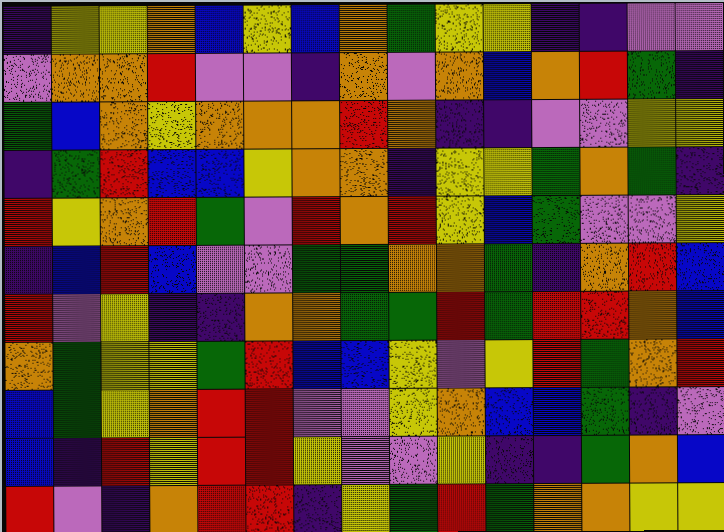[["indigo", "yellow", "yellow", "orange", "blue", "yellow", "blue", "orange", "green", "yellow", "yellow", "indigo", "indigo", "violet", "violet"], ["violet", "orange", "orange", "red", "violet", "violet", "indigo", "orange", "violet", "orange", "blue", "orange", "red", "green", "indigo"], ["green", "blue", "orange", "yellow", "orange", "orange", "orange", "red", "orange", "indigo", "indigo", "violet", "violet", "yellow", "yellow"], ["indigo", "green", "red", "blue", "blue", "yellow", "orange", "orange", "indigo", "yellow", "yellow", "green", "orange", "green", "indigo"], ["red", "yellow", "orange", "red", "green", "violet", "red", "orange", "red", "yellow", "blue", "green", "violet", "violet", "yellow"], ["indigo", "blue", "red", "blue", "violet", "violet", "green", "green", "orange", "orange", "green", "indigo", "orange", "red", "blue"], ["red", "violet", "yellow", "indigo", "indigo", "orange", "orange", "green", "green", "red", "green", "red", "red", "orange", "blue"], ["orange", "green", "yellow", "yellow", "green", "red", "blue", "blue", "yellow", "violet", "yellow", "red", "green", "orange", "red"], ["blue", "green", "yellow", "orange", "red", "red", "violet", "violet", "yellow", "orange", "blue", "blue", "green", "indigo", "violet"], ["blue", "indigo", "red", "yellow", "red", "red", "yellow", "violet", "violet", "yellow", "indigo", "indigo", "green", "orange", "blue"], ["red", "violet", "indigo", "orange", "red", "red", "indigo", "yellow", "green", "red", "green", "orange", "orange", "yellow", "yellow"]]